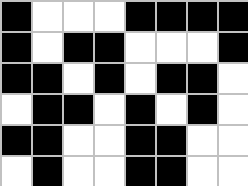[["black", "white", "white", "white", "black", "black", "black", "black"], ["black", "white", "black", "black", "white", "white", "white", "black"], ["black", "black", "white", "black", "white", "black", "black", "white"], ["white", "black", "black", "white", "black", "white", "black", "white"], ["black", "black", "white", "white", "black", "black", "white", "white"], ["white", "black", "white", "white", "black", "black", "white", "white"]]